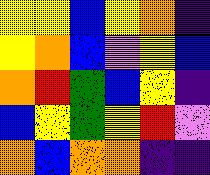[["yellow", "yellow", "blue", "yellow", "orange", "indigo"], ["yellow", "orange", "blue", "violet", "yellow", "blue"], ["orange", "red", "green", "blue", "yellow", "indigo"], ["blue", "yellow", "green", "yellow", "red", "violet"], ["orange", "blue", "orange", "orange", "indigo", "indigo"]]